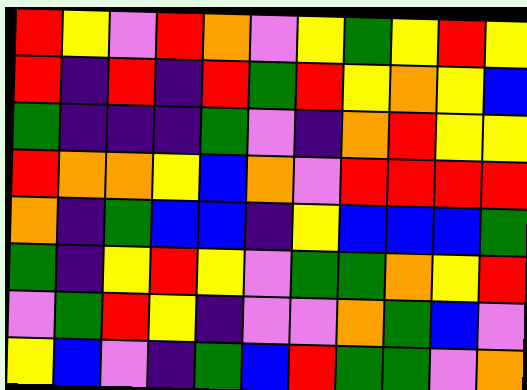[["red", "yellow", "violet", "red", "orange", "violet", "yellow", "green", "yellow", "red", "yellow"], ["red", "indigo", "red", "indigo", "red", "green", "red", "yellow", "orange", "yellow", "blue"], ["green", "indigo", "indigo", "indigo", "green", "violet", "indigo", "orange", "red", "yellow", "yellow"], ["red", "orange", "orange", "yellow", "blue", "orange", "violet", "red", "red", "red", "red"], ["orange", "indigo", "green", "blue", "blue", "indigo", "yellow", "blue", "blue", "blue", "green"], ["green", "indigo", "yellow", "red", "yellow", "violet", "green", "green", "orange", "yellow", "red"], ["violet", "green", "red", "yellow", "indigo", "violet", "violet", "orange", "green", "blue", "violet"], ["yellow", "blue", "violet", "indigo", "green", "blue", "red", "green", "green", "violet", "orange"]]